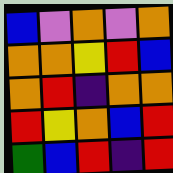[["blue", "violet", "orange", "violet", "orange"], ["orange", "orange", "yellow", "red", "blue"], ["orange", "red", "indigo", "orange", "orange"], ["red", "yellow", "orange", "blue", "red"], ["green", "blue", "red", "indigo", "red"]]